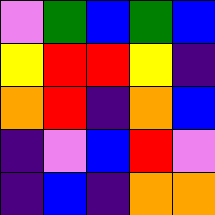[["violet", "green", "blue", "green", "blue"], ["yellow", "red", "red", "yellow", "indigo"], ["orange", "red", "indigo", "orange", "blue"], ["indigo", "violet", "blue", "red", "violet"], ["indigo", "blue", "indigo", "orange", "orange"]]